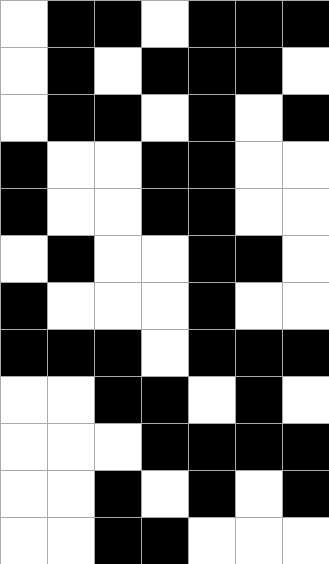[["white", "black", "black", "white", "black", "black", "black"], ["white", "black", "white", "black", "black", "black", "white"], ["white", "black", "black", "white", "black", "white", "black"], ["black", "white", "white", "black", "black", "white", "white"], ["black", "white", "white", "black", "black", "white", "white"], ["white", "black", "white", "white", "black", "black", "white"], ["black", "white", "white", "white", "black", "white", "white"], ["black", "black", "black", "white", "black", "black", "black"], ["white", "white", "black", "black", "white", "black", "white"], ["white", "white", "white", "black", "black", "black", "black"], ["white", "white", "black", "white", "black", "white", "black"], ["white", "white", "black", "black", "white", "white", "white"]]